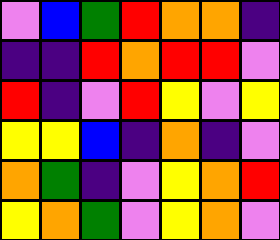[["violet", "blue", "green", "red", "orange", "orange", "indigo"], ["indigo", "indigo", "red", "orange", "red", "red", "violet"], ["red", "indigo", "violet", "red", "yellow", "violet", "yellow"], ["yellow", "yellow", "blue", "indigo", "orange", "indigo", "violet"], ["orange", "green", "indigo", "violet", "yellow", "orange", "red"], ["yellow", "orange", "green", "violet", "yellow", "orange", "violet"]]